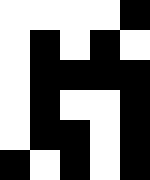[["white", "white", "white", "white", "black"], ["white", "black", "white", "black", "white"], ["white", "black", "black", "black", "black"], ["white", "black", "white", "white", "black"], ["white", "black", "black", "white", "black"], ["black", "white", "black", "white", "black"]]